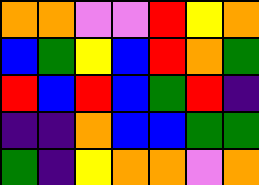[["orange", "orange", "violet", "violet", "red", "yellow", "orange"], ["blue", "green", "yellow", "blue", "red", "orange", "green"], ["red", "blue", "red", "blue", "green", "red", "indigo"], ["indigo", "indigo", "orange", "blue", "blue", "green", "green"], ["green", "indigo", "yellow", "orange", "orange", "violet", "orange"]]